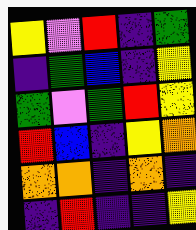[["yellow", "violet", "red", "indigo", "green"], ["indigo", "green", "blue", "indigo", "yellow"], ["green", "violet", "green", "red", "yellow"], ["red", "blue", "indigo", "yellow", "orange"], ["orange", "orange", "indigo", "orange", "indigo"], ["indigo", "red", "indigo", "indigo", "yellow"]]